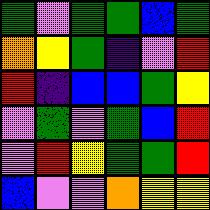[["green", "violet", "green", "green", "blue", "green"], ["orange", "yellow", "green", "indigo", "violet", "red"], ["red", "indigo", "blue", "blue", "green", "yellow"], ["violet", "green", "violet", "green", "blue", "red"], ["violet", "red", "yellow", "green", "green", "red"], ["blue", "violet", "violet", "orange", "yellow", "yellow"]]